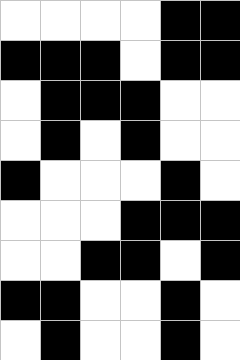[["white", "white", "white", "white", "black", "black"], ["black", "black", "black", "white", "black", "black"], ["white", "black", "black", "black", "white", "white"], ["white", "black", "white", "black", "white", "white"], ["black", "white", "white", "white", "black", "white"], ["white", "white", "white", "black", "black", "black"], ["white", "white", "black", "black", "white", "black"], ["black", "black", "white", "white", "black", "white"], ["white", "black", "white", "white", "black", "white"]]